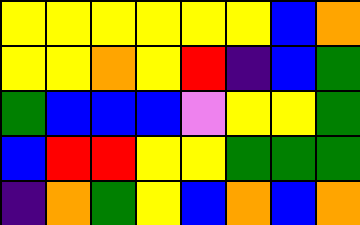[["yellow", "yellow", "yellow", "yellow", "yellow", "yellow", "blue", "orange"], ["yellow", "yellow", "orange", "yellow", "red", "indigo", "blue", "green"], ["green", "blue", "blue", "blue", "violet", "yellow", "yellow", "green"], ["blue", "red", "red", "yellow", "yellow", "green", "green", "green"], ["indigo", "orange", "green", "yellow", "blue", "orange", "blue", "orange"]]